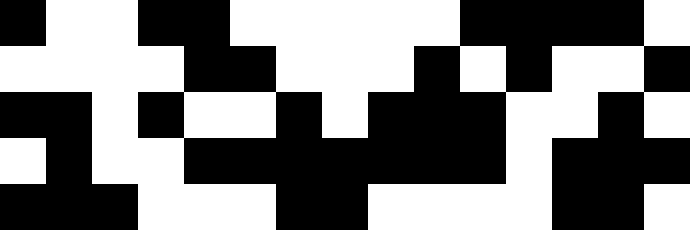[["black", "white", "white", "black", "black", "white", "white", "white", "white", "white", "black", "black", "black", "black", "white"], ["white", "white", "white", "white", "black", "black", "white", "white", "white", "black", "white", "black", "white", "white", "black"], ["black", "black", "white", "black", "white", "white", "black", "white", "black", "black", "black", "white", "white", "black", "white"], ["white", "black", "white", "white", "black", "black", "black", "black", "black", "black", "black", "white", "black", "black", "black"], ["black", "black", "black", "white", "white", "white", "black", "black", "white", "white", "white", "white", "black", "black", "white"]]